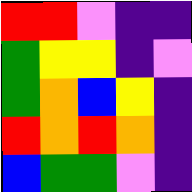[["red", "red", "violet", "indigo", "indigo"], ["green", "yellow", "yellow", "indigo", "violet"], ["green", "orange", "blue", "yellow", "indigo"], ["red", "orange", "red", "orange", "indigo"], ["blue", "green", "green", "violet", "indigo"]]